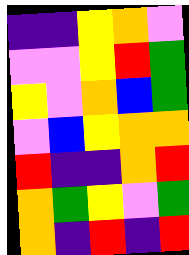[["indigo", "indigo", "yellow", "orange", "violet"], ["violet", "violet", "yellow", "red", "green"], ["yellow", "violet", "orange", "blue", "green"], ["violet", "blue", "yellow", "orange", "orange"], ["red", "indigo", "indigo", "orange", "red"], ["orange", "green", "yellow", "violet", "green"], ["orange", "indigo", "red", "indigo", "red"]]